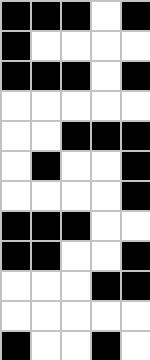[["black", "black", "black", "white", "black"], ["black", "white", "white", "white", "white"], ["black", "black", "black", "white", "black"], ["white", "white", "white", "white", "white"], ["white", "white", "black", "black", "black"], ["white", "black", "white", "white", "black"], ["white", "white", "white", "white", "black"], ["black", "black", "black", "white", "white"], ["black", "black", "white", "white", "black"], ["white", "white", "white", "black", "black"], ["white", "white", "white", "white", "white"], ["black", "white", "white", "black", "white"]]